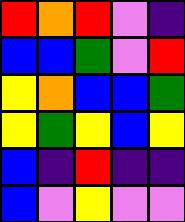[["red", "orange", "red", "violet", "indigo"], ["blue", "blue", "green", "violet", "red"], ["yellow", "orange", "blue", "blue", "green"], ["yellow", "green", "yellow", "blue", "yellow"], ["blue", "indigo", "red", "indigo", "indigo"], ["blue", "violet", "yellow", "violet", "violet"]]